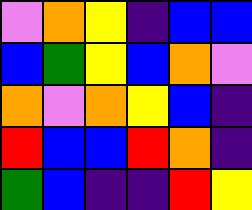[["violet", "orange", "yellow", "indigo", "blue", "blue"], ["blue", "green", "yellow", "blue", "orange", "violet"], ["orange", "violet", "orange", "yellow", "blue", "indigo"], ["red", "blue", "blue", "red", "orange", "indigo"], ["green", "blue", "indigo", "indigo", "red", "yellow"]]